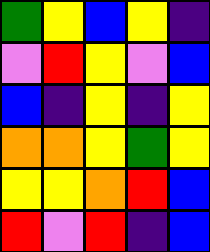[["green", "yellow", "blue", "yellow", "indigo"], ["violet", "red", "yellow", "violet", "blue"], ["blue", "indigo", "yellow", "indigo", "yellow"], ["orange", "orange", "yellow", "green", "yellow"], ["yellow", "yellow", "orange", "red", "blue"], ["red", "violet", "red", "indigo", "blue"]]